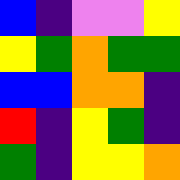[["blue", "indigo", "violet", "violet", "yellow"], ["yellow", "green", "orange", "green", "green"], ["blue", "blue", "orange", "orange", "indigo"], ["red", "indigo", "yellow", "green", "indigo"], ["green", "indigo", "yellow", "yellow", "orange"]]